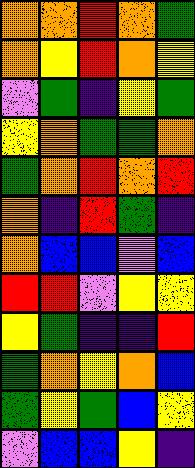[["orange", "orange", "red", "orange", "green"], ["orange", "yellow", "red", "orange", "yellow"], ["violet", "green", "indigo", "yellow", "green"], ["yellow", "orange", "green", "green", "orange"], ["green", "orange", "red", "orange", "red"], ["orange", "indigo", "red", "green", "indigo"], ["orange", "blue", "blue", "violet", "blue"], ["red", "red", "violet", "yellow", "yellow"], ["yellow", "green", "indigo", "indigo", "red"], ["green", "orange", "yellow", "orange", "blue"], ["green", "yellow", "green", "blue", "yellow"], ["violet", "blue", "blue", "yellow", "indigo"]]